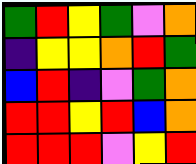[["green", "red", "yellow", "green", "violet", "orange"], ["indigo", "yellow", "yellow", "orange", "red", "green"], ["blue", "red", "indigo", "violet", "green", "orange"], ["red", "red", "yellow", "red", "blue", "orange"], ["red", "red", "red", "violet", "yellow", "red"]]